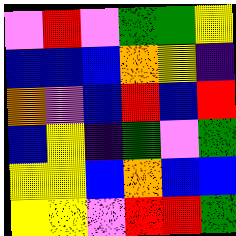[["violet", "red", "violet", "green", "green", "yellow"], ["blue", "blue", "blue", "orange", "yellow", "indigo"], ["orange", "violet", "blue", "red", "blue", "red"], ["blue", "yellow", "indigo", "green", "violet", "green"], ["yellow", "yellow", "blue", "orange", "blue", "blue"], ["yellow", "yellow", "violet", "red", "red", "green"]]